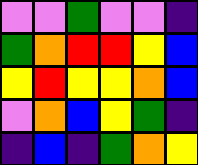[["violet", "violet", "green", "violet", "violet", "indigo"], ["green", "orange", "red", "red", "yellow", "blue"], ["yellow", "red", "yellow", "yellow", "orange", "blue"], ["violet", "orange", "blue", "yellow", "green", "indigo"], ["indigo", "blue", "indigo", "green", "orange", "yellow"]]